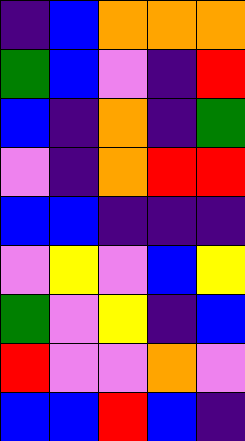[["indigo", "blue", "orange", "orange", "orange"], ["green", "blue", "violet", "indigo", "red"], ["blue", "indigo", "orange", "indigo", "green"], ["violet", "indigo", "orange", "red", "red"], ["blue", "blue", "indigo", "indigo", "indigo"], ["violet", "yellow", "violet", "blue", "yellow"], ["green", "violet", "yellow", "indigo", "blue"], ["red", "violet", "violet", "orange", "violet"], ["blue", "blue", "red", "blue", "indigo"]]